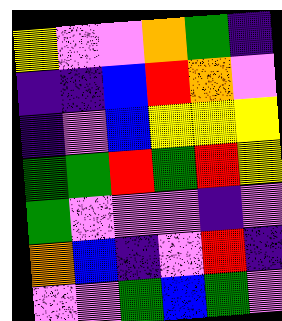[["yellow", "violet", "violet", "orange", "green", "indigo"], ["indigo", "indigo", "blue", "red", "orange", "violet"], ["indigo", "violet", "blue", "yellow", "yellow", "yellow"], ["green", "green", "red", "green", "red", "yellow"], ["green", "violet", "violet", "violet", "indigo", "violet"], ["orange", "blue", "indigo", "violet", "red", "indigo"], ["violet", "violet", "green", "blue", "green", "violet"]]